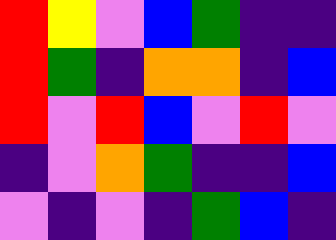[["red", "yellow", "violet", "blue", "green", "indigo", "indigo"], ["red", "green", "indigo", "orange", "orange", "indigo", "blue"], ["red", "violet", "red", "blue", "violet", "red", "violet"], ["indigo", "violet", "orange", "green", "indigo", "indigo", "blue"], ["violet", "indigo", "violet", "indigo", "green", "blue", "indigo"]]